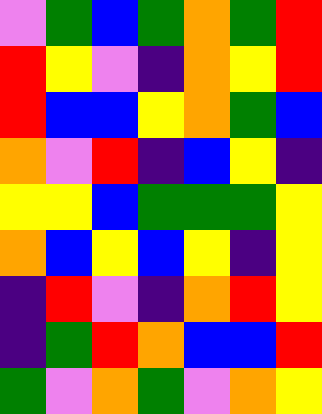[["violet", "green", "blue", "green", "orange", "green", "red"], ["red", "yellow", "violet", "indigo", "orange", "yellow", "red"], ["red", "blue", "blue", "yellow", "orange", "green", "blue"], ["orange", "violet", "red", "indigo", "blue", "yellow", "indigo"], ["yellow", "yellow", "blue", "green", "green", "green", "yellow"], ["orange", "blue", "yellow", "blue", "yellow", "indigo", "yellow"], ["indigo", "red", "violet", "indigo", "orange", "red", "yellow"], ["indigo", "green", "red", "orange", "blue", "blue", "red"], ["green", "violet", "orange", "green", "violet", "orange", "yellow"]]